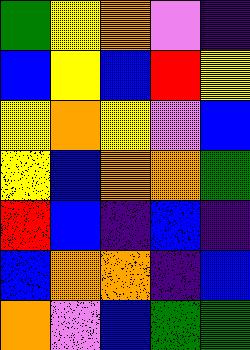[["green", "yellow", "orange", "violet", "indigo"], ["blue", "yellow", "blue", "red", "yellow"], ["yellow", "orange", "yellow", "violet", "blue"], ["yellow", "blue", "orange", "orange", "green"], ["red", "blue", "indigo", "blue", "indigo"], ["blue", "orange", "orange", "indigo", "blue"], ["orange", "violet", "blue", "green", "green"]]